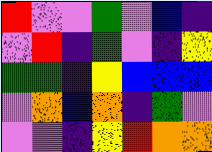[["red", "violet", "violet", "green", "violet", "blue", "indigo"], ["violet", "red", "indigo", "green", "violet", "indigo", "yellow"], ["green", "green", "indigo", "yellow", "blue", "blue", "blue"], ["violet", "orange", "blue", "orange", "indigo", "green", "violet"], ["violet", "violet", "indigo", "yellow", "red", "orange", "orange"]]